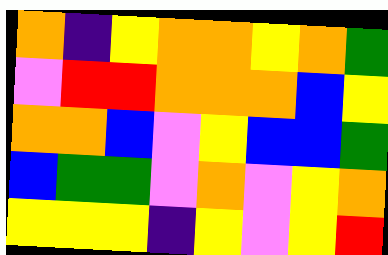[["orange", "indigo", "yellow", "orange", "orange", "yellow", "orange", "green"], ["violet", "red", "red", "orange", "orange", "orange", "blue", "yellow"], ["orange", "orange", "blue", "violet", "yellow", "blue", "blue", "green"], ["blue", "green", "green", "violet", "orange", "violet", "yellow", "orange"], ["yellow", "yellow", "yellow", "indigo", "yellow", "violet", "yellow", "red"]]